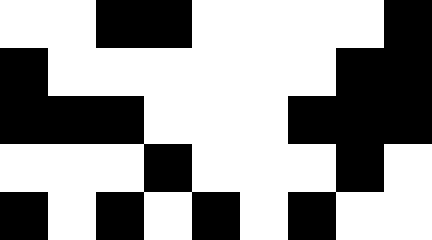[["white", "white", "black", "black", "white", "white", "white", "white", "black"], ["black", "white", "white", "white", "white", "white", "white", "black", "black"], ["black", "black", "black", "white", "white", "white", "black", "black", "black"], ["white", "white", "white", "black", "white", "white", "white", "black", "white"], ["black", "white", "black", "white", "black", "white", "black", "white", "white"]]